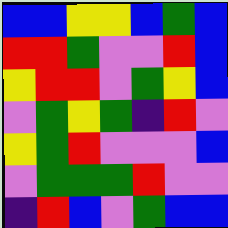[["blue", "blue", "yellow", "yellow", "blue", "green", "blue"], ["red", "red", "green", "violet", "violet", "red", "blue"], ["yellow", "red", "red", "violet", "green", "yellow", "blue"], ["violet", "green", "yellow", "green", "indigo", "red", "violet"], ["yellow", "green", "red", "violet", "violet", "violet", "blue"], ["violet", "green", "green", "green", "red", "violet", "violet"], ["indigo", "red", "blue", "violet", "green", "blue", "blue"]]